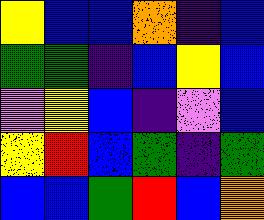[["yellow", "blue", "blue", "orange", "indigo", "blue"], ["green", "green", "indigo", "blue", "yellow", "blue"], ["violet", "yellow", "blue", "indigo", "violet", "blue"], ["yellow", "red", "blue", "green", "indigo", "green"], ["blue", "blue", "green", "red", "blue", "orange"]]